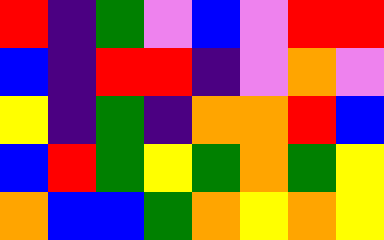[["red", "indigo", "green", "violet", "blue", "violet", "red", "red"], ["blue", "indigo", "red", "red", "indigo", "violet", "orange", "violet"], ["yellow", "indigo", "green", "indigo", "orange", "orange", "red", "blue"], ["blue", "red", "green", "yellow", "green", "orange", "green", "yellow"], ["orange", "blue", "blue", "green", "orange", "yellow", "orange", "yellow"]]